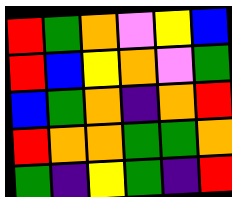[["red", "green", "orange", "violet", "yellow", "blue"], ["red", "blue", "yellow", "orange", "violet", "green"], ["blue", "green", "orange", "indigo", "orange", "red"], ["red", "orange", "orange", "green", "green", "orange"], ["green", "indigo", "yellow", "green", "indigo", "red"]]